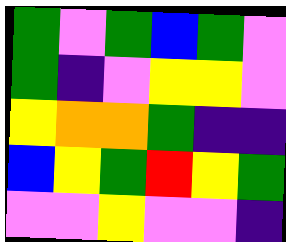[["green", "violet", "green", "blue", "green", "violet"], ["green", "indigo", "violet", "yellow", "yellow", "violet"], ["yellow", "orange", "orange", "green", "indigo", "indigo"], ["blue", "yellow", "green", "red", "yellow", "green"], ["violet", "violet", "yellow", "violet", "violet", "indigo"]]